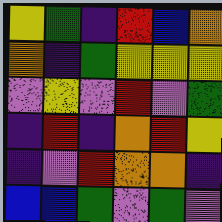[["yellow", "green", "indigo", "red", "blue", "orange"], ["orange", "indigo", "green", "yellow", "yellow", "yellow"], ["violet", "yellow", "violet", "red", "violet", "green"], ["indigo", "red", "indigo", "orange", "red", "yellow"], ["indigo", "violet", "red", "orange", "orange", "indigo"], ["blue", "blue", "green", "violet", "green", "violet"]]